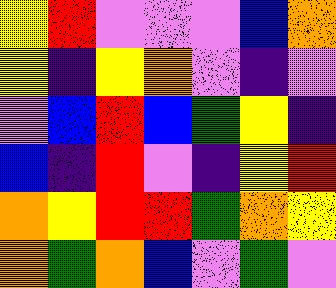[["yellow", "red", "violet", "violet", "violet", "blue", "orange"], ["yellow", "indigo", "yellow", "orange", "violet", "indigo", "violet"], ["violet", "blue", "red", "blue", "green", "yellow", "indigo"], ["blue", "indigo", "red", "violet", "indigo", "yellow", "red"], ["orange", "yellow", "red", "red", "green", "orange", "yellow"], ["orange", "green", "orange", "blue", "violet", "green", "violet"]]